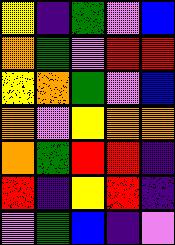[["yellow", "indigo", "green", "violet", "blue"], ["orange", "green", "violet", "red", "red"], ["yellow", "orange", "green", "violet", "blue"], ["orange", "violet", "yellow", "orange", "orange"], ["orange", "green", "red", "red", "indigo"], ["red", "indigo", "yellow", "red", "indigo"], ["violet", "green", "blue", "indigo", "violet"]]